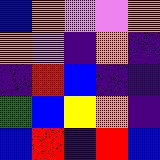[["blue", "orange", "violet", "violet", "orange"], ["orange", "violet", "indigo", "orange", "indigo"], ["indigo", "red", "blue", "indigo", "indigo"], ["green", "blue", "yellow", "orange", "indigo"], ["blue", "red", "indigo", "red", "blue"]]